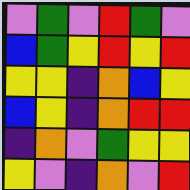[["violet", "green", "violet", "red", "green", "violet"], ["blue", "green", "yellow", "red", "yellow", "red"], ["yellow", "yellow", "indigo", "orange", "blue", "yellow"], ["blue", "yellow", "indigo", "orange", "red", "red"], ["indigo", "orange", "violet", "green", "yellow", "yellow"], ["yellow", "violet", "indigo", "orange", "violet", "red"]]